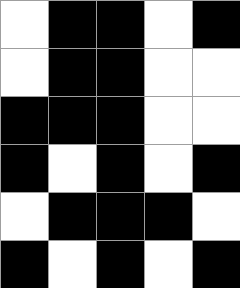[["white", "black", "black", "white", "black"], ["white", "black", "black", "white", "white"], ["black", "black", "black", "white", "white"], ["black", "white", "black", "white", "black"], ["white", "black", "black", "black", "white"], ["black", "white", "black", "white", "black"]]